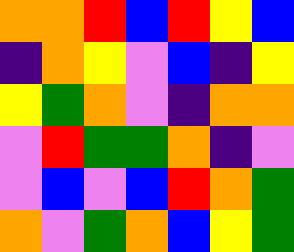[["orange", "orange", "red", "blue", "red", "yellow", "blue"], ["indigo", "orange", "yellow", "violet", "blue", "indigo", "yellow"], ["yellow", "green", "orange", "violet", "indigo", "orange", "orange"], ["violet", "red", "green", "green", "orange", "indigo", "violet"], ["violet", "blue", "violet", "blue", "red", "orange", "green"], ["orange", "violet", "green", "orange", "blue", "yellow", "green"]]